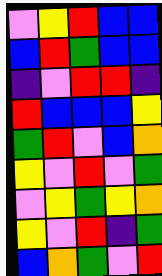[["violet", "yellow", "red", "blue", "blue"], ["blue", "red", "green", "blue", "blue"], ["indigo", "violet", "red", "red", "indigo"], ["red", "blue", "blue", "blue", "yellow"], ["green", "red", "violet", "blue", "orange"], ["yellow", "violet", "red", "violet", "green"], ["violet", "yellow", "green", "yellow", "orange"], ["yellow", "violet", "red", "indigo", "green"], ["blue", "orange", "green", "violet", "red"]]